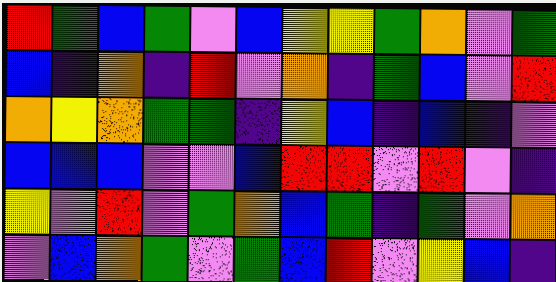[["red", "green", "blue", "green", "violet", "blue", "yellow", "yellow", "green", "orange", "violet", "green"], ["blue", "indigo", "orange", "indigo", "red", "violet", "orange", "indigo", "green", "blue", "violet", "red"], ["orange", "yellow", "orange", "green", "green", "indigo", "yellow", "blue", "indigo", "blue", "indigo", "violet"], ["blue", "blue", "blue", "violet", "violet", "blue", "red", "red", "violet", "red", "violet", "indigo"], ["yellow", "violet", "red", "violet", "green", "orange", "blue", "green", "indigo", "green", "violet", "orange"], ["violet", "blue", "orange", "green", "violet", "green", "blue", "red", "violet", "yellow", "blue", "indigo"]]